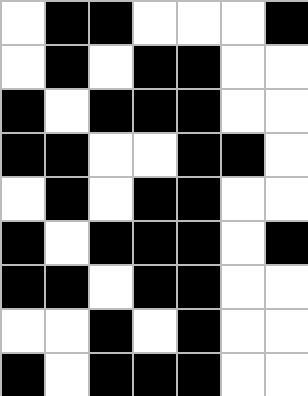[["white", "black", "black", "white", "white", "white", "black"], ["white", "black", "white", "black", "black", "white", "white"], ["black", "white", "black", "black", "black", "white", "white"], ["black", "black", "white", "white", "black", "black", "white"], ["white", "black", "white", "black", "black", "white", "white"], ["black", "white", "black", "black", "black", "white", "black"], ["black", "black", "white", "black", "black", "white", "white"], ["white", "white", "black", "white", "black", "white", "white"], ["black", "white", "black", "black", "black", "white", "white"]]